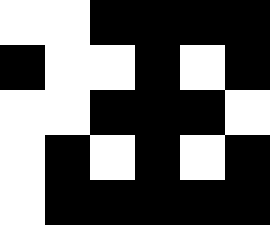[["white", "white", "black", "black", "black", "black"], ["black", "white", "white", "black", "white", "black"], ["white", "white", "black", "black", "black", "white"], ["white", "black", "white", "black", "white", "black"], ["white", "black", "black", "black", "black", "black"]]